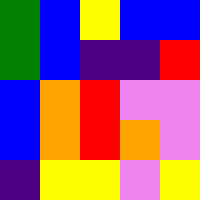[["green", "blue", "yellow", "blue", "blue"], ["green", "blue", "indigo", "indigo", "red"], ["blue", "orange", "red", "violet", "violet"], ["blue", "orange", "red", "orange", "violet"], ["indigo", "yellow", "yellow", "violet", "yellow"]]